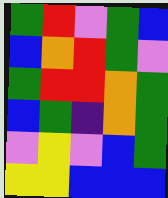[["green", "red", "violet", "green", "blue"], ["blue", "orange", "red", "green", "violet"], ["green", "red", "red", "orange", "green"], ["blue", "green", "indigo", "orange", "green"], ["violet", "yellow", "violet", "blue", "green"], ["yellow", "yellow", "blue", "blue", "blue"]]